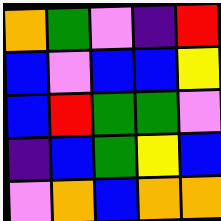[["orange", "green", "violet", "indigo", "red"], ["blue", "violet", "blue", "blue", "yellow"], ["blue", "red", "green", "green", "violet"], ["indigo", "blue", "green", "yellow", "blue"], ["violet", "orange", "blue", "orange", "orange"]]